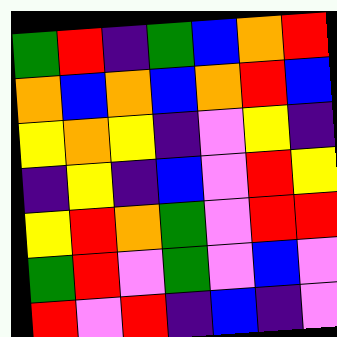[["green", "red", "indigo", "green", "blue", "orange", "red"], ["orange", "blue", "orange", "blue", "orange", "red", "blue"], ["yellow", "orange", "yellow", "indigo", "violet", "yellow", "indigo"], ["indigo", "yellow", "indigo", "blue", "violet", "red", "yellow"], ["yellow", "red", "orange", "green", "violet", "red", "red"], ["green", "red", "violet", "green", "violet", "blue", "violet"], ["red", "violet", "red", "indigo", "blue", "indigo", "violet"]]